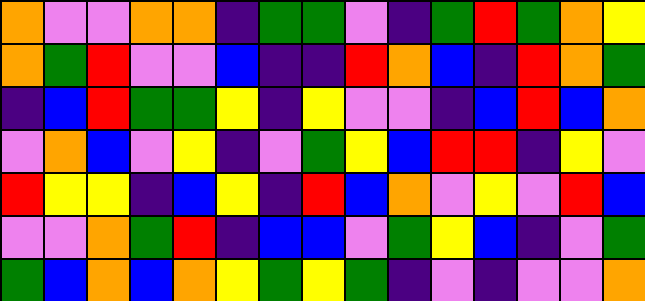[["orange", "violet", "violet", "orange", "orange", "indigo", "green", "green", "violet", "indigo", "green", "red", "green", "orange", "yellow"], ["orange", "green", "red", "violet", "violet", "blue", "indigo", "indigo", "red", "orange", "blue", "indigo", "red", "orange", "green"], ["indigo", "blue", "red", "green", "green", "yellow", "indigo", "yellow", "violet", "violet", "indigo", "blue", "red", "blue", "orange"], ["violet", "orange", "blue", "violet", "yellow", "indigo", "violet", "green", "yellow", "blue", "red", "red", "indigo", "yellow", "violet"], ["red", "yellow", "yellow", "indigo", "blue", "yellow", "indigo", "red", "blue", "orange", "violet", "yellow", "violet", "red", "blue"], ["violet", "violet", "orange", "green", "red", "indigo", "blue", "blue", "violet", "green", "yellow", "blue", "indigo", "violet", "green"], ["green", "blue", "orange", "blue", "orange", "yellow", "green", "yellow", "green", "indigo", "violet", "indigo", "violet", "violet", "orange"]]